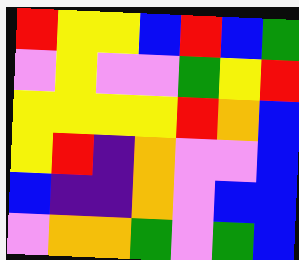[["red", "yellow", "yellow", "blue", "red", "blue", "green"], ["violet", "yellow", "violet", "violet", "green", "yellow", "red"], ["yellow", "yellow", "yellow", "yellow", "red", "orange", "blue"], ["yellow", "red", "indigo", "orange", "violet", "violet", "blue"], ["blue", "indigo", "indigo", "orange", "violet", "blue", "blue"], ["violet", "orange", "orange", "green", "violet", "green", "blue"]]